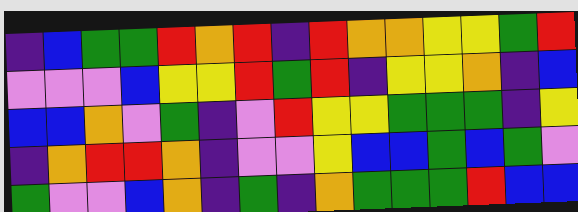[["indigo", "blue", "green", "green", "red", "orange", "red", "indigo", "red", "orange", "orange", "yellow", "yellow", "green", "red"], ["violet", "violet", "violet", "blue", "yellow", "yellow", "red", "green", "red", "indigo", "yellow", "yellow", "orange", "indigo", "blue"], ["blue", "blue", "orange", "violet", "green", "indigo", "violet", "red", "yellow", "yellow", "green", "green", "green", "indigo", "yellow"], ["indigo", "orange", "red", "red", "orange", "indigo", "violet", "violet", "yellow", "blue", "blue", "green", "blue", "green", "violet"], ["green", "violet", "violet", "blue", "orange", "indigo", "green", "indigo", "orange", "green", "green", "green", "red", "blue", "blue"]]